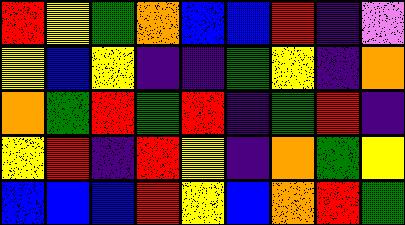[["red", "yellow", "green", "orange", "blue", "blue", "red", "indigo", "violet"], ["yellow", "blue", "yellow", "indigo", "indigo", "green", "yellow", "indigo", "orange"], ["orange", "green", "red", "green", "red", "indigo", "green", "red", "indigo"], ["yellow", "red", "indigo", "red", "yellow", "indigo", "orange", "green", "yellow"], ["blue", "blue", "blue", "red", "yellow", "blue", "orange", "red", "green"]]